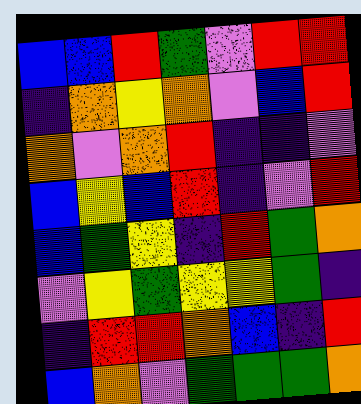[["blue", "blue", "red", "green", "violet", "red", "red"], ["indigo", "orange", "yellow", "orange", "violet", "blue", "red"], ["orange", "violet", "orange", "red", "indigo", "indigo", "violet"], ["blue", "yellow", "blue", "red", "indigo", "violet", "red"], ["blue", "green", "yellow", "indigo", "red", "green", "orange"], ["violet", "yellow", "green", "yellow", "yellow", "green", "indigo"], ["indigo", "red", "red", "orange", "blue", "indigo", "red"], ["blue", "orange", "violet", "green", "green", "green", "orange"]]